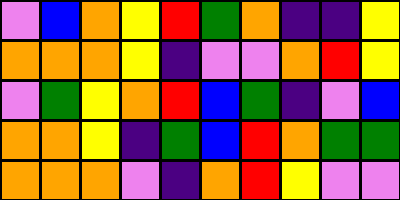[["violet", "blue", "orange", "yellow", "red", "green", "orange", "indigo", "indigo", "yellow"], ["orange", "orange", "orange", "yellow", "indigo", "violet", "violet", "orange", "red", "yellow"], ["violet", "green", "yellow", "orange", "red", "blue", "green", "indigo", "violet", "blue"], ["orange", "orange", "yellow", "indigo", "green", "blue", "red", "orange", "green", "green"], ["orange", "orange", "orange", "violet", "indigo", "orange", "red", "yellow", "violet", "violet"]]